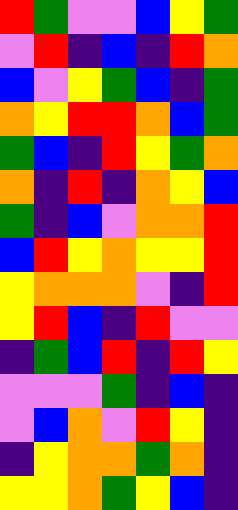[["red", "green", "violet", "violet", "blue", "yellow", "green"], ["violet", "red", "indigo", "blue", "indigo", "red", "orange"], ["blue", "violet", "yellow", "green", "blue", "indigo", "green"], ["orange", "yellow", "red", "red", "orange", "blue", "green"], ["green", "blue", "indigo", "red", "yellow", "green", "orange"], ["orange", "indigo", "red", "indigo", "orange", "yellow", "blue"], ["green", "indigo", "blue", "violet", "orange", "orange", "red"], ["blue", "red", "yellow", "orange", "yellow", "yellow", "red"], ["yellow", "orange", "orange", "orange", "violet", "indigo", "red"], ["yellow", "red", "blue", "indigo", "red", "violet", "violet"], ["indigo", "green", "blue", "red", "indigo", "red", "yellow"], ["violet", "violet", "violet", "green", "indigo", "blue", "indigo"], ["violet", "blue", "orange", "violet", "red", "yellow", "indigo"], ["indigo", "yellow", "orange", "orange", "green", "orange", "indigo"], ["yellow", "yellow", "orange", "green", "yellow", "blue", "indigo"]]